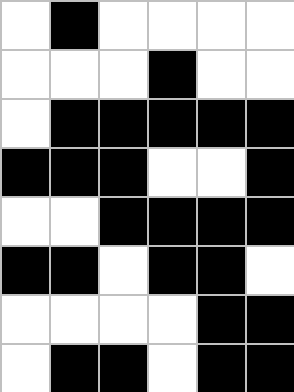[["white", "black", "white", "white", "white", "white"], ["white", "white", "white", "black", "white", "white"], ["white", "black", "black", "black", "black", "black"], ["black", "black", "black", "white", "white", "black"], ["white", "white", "black", "black", "black", "black"], ["black", "black", "white", "black", "black", "white"], ["white", "white", "white", "white", "black", "black"], ["white", "black", "black", "white", "black", "black"]]